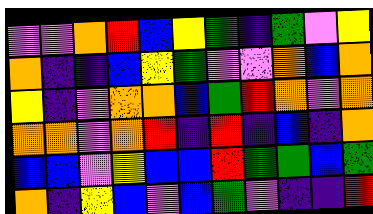[["violet", "violet", "orange", "red", "blue", "yellow", "green", "indigo", "green", "violet", "yellow"], ["orange", "indigo", "indigo", "blue", "yellow", "green", "violet", "violet", "orange", "blue", "orange"], ["yellow", "indigo", "violet", "orange", "orange", "blue", "green", "red", "orange", "violet", "orange"], ["orange", "orange", "violet", "orange", "red", "indigo", "red", "indigo", "blue", "indigo", "orange"], ["blue", "blue", "violet", "yellow", "blue", "blue", "red", "green", "green", "blue", "green"], ["orange", "indigo", "yellow", "blue", "violet", "blue", "green", "violet", "indigo", "indigo", "red"]]